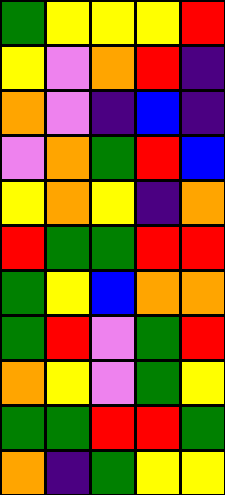[["green", "yellow", "yellow", "yellow", "red"], ["yellow", "violet", "orange", "red", "indigo"], ["orange", "violet", "indigo", "blue", "indigo"], ["violet", "orange", "green", "red", "blue"], ["yellow", "orange", "yellow", "indigo", "orange"], ["red", "green", "green", "red", "red"], ["green", "yellow", "blue", "orange", "orange"], ["green", "red", "violet", "green", "red"], ["orange", "yellow", "violet", "green", "yellow"], ["green", "green", "red", "red", "green"], ["orange", "indigo", "green", "yellow", "yellow"]]